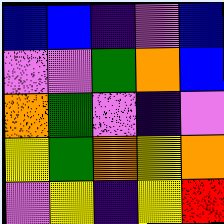[["blue", "blue", "indigo", "violet", "blue"], ["violet", "violet", "green", "orange", "blue"], ["orange", "green", "violet", "indigo", "violet"], ["yellow", "green", "orange", "yellow", "orange"], ["violet", "yellow", "indigo", "yellow", "red"]]